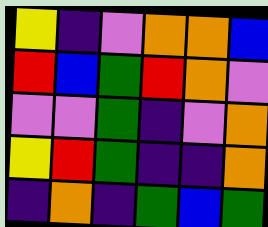[["yellow", "indigo", "violet", "orange", "orange", "blue"], ["red", "blue", "green", "red", "orange", "violet"], ["violet", "violet", "green", "indigo", "violet", "orange"], ["yellow", "red", "green", "indigo", "indigo", "orange"], ["indigo", "orange", "indigo", "green", "blue", "green"]]